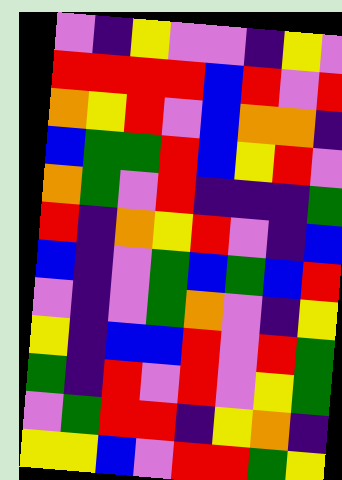[["violet", "indigo", "yellow", "violet", "violet", "indigo", "yellow", "violet"], ["red", "red", "red", "red", "blue", "red", "violet", "red"], ["orange", "yellow", "red", "violet", "blue", "orange", "orange", "indigo"], ["blue", "green", "green", "red", "blue", "yellow", "red", "violet"], ["orange", "green", "violet", "red", "indigo", "indigo", "indigo", "green"], ["red", "indigo", "orange", "yellow", "red", "violet", "indigo", "blue"], ["blue", "indigo", "violet", "green", "blue", "green", "blue", "red"], ["violet", "indigo", "violet", "green", "orange", "violet", "indigo", "yellow"], ["yellow", "indigo", "blue", "blue", "red", "violet", "red", "green"], ["green", "indigo", "red", "violet", "red", "violet", "yellow", "green"], ["violet", "green", "red", "red", "indigo", "yellow", "orange", "indigo"], ["yellow", "yellow", "blue", "violet", "red", "red", "green", "yellow"]]